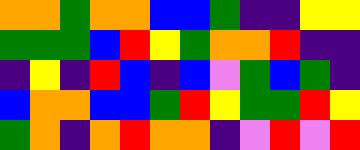[["orange", "orange", "green", "orange", "orange", "blue", "blue", "green", "indigo", "indigo", "yellow", "yellow"], ["green", "green", "green", "blue", "red", "yellow", "green", "orange", "orange", "red", "indigo", "indigo"], ["indigo", "yellow", "indigo", "red", "blue", "indigo", "blue", "violet", "green", "blue", "green", "indigo"], ["blue", "orange", "orange", "blue", "blue", "green", "red", "yellow", "green", "green", "red", "yellow"], ["green", "orange", "indigo", "orange", "red", "orange", "orange", "indigo", "violet", "red", "violet", "red"]]